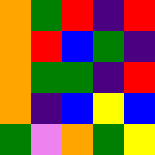[["orange", "green", "red", "indigo", "red"], ["orange", "red", "blue", "green", "indigo"], ["orange", "green", "green", "indigo", "red"], ["orange", "indigo", "blue", "yellow", "blue"], ["green", "violet", "orange", "green", "yellow"]]